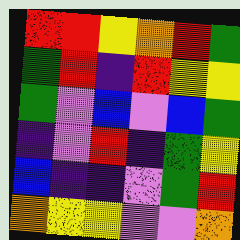[["red", "red", "yellow", "orange", "red", "green"], ["green", "red", "indigo", "red", "yellow", "yellow"], ["green", "violet", "blue", "violet", "blue", "green"], ["indigo", "violet", "red", "indigo", "green", "yellow"], ["blue", "indigo", "indigo", "violet", "green", "red"], ["orange", "yellow", "yellow", "violet", "violet", "orange"]]